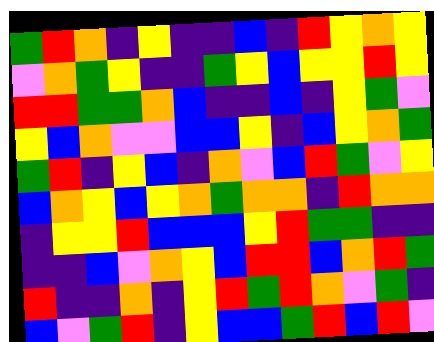[["green", "red", "orange", "indigo", "yellow", "indigo", "indigo", "blue", "indigo", "red", "yellow", "orange", "yellow"], ["violet", "orange", "green", "yellow", "indigo", "indigo", "green", "yellow", "blue", "yellow", "yellow", "red", "yellow"], ["red", "red", "green", "green", "orange", "blue", "indigo", "indigo", "blue", "indigo", "yellow", "green", "violet"], ["yellow", "blue", "orange", "violet", "violet", "blue", "blue", "yellow", "indigo", "blue", "yellow", "orange", "green"], ["green", "red", "indigo", "yellow", "blue", "indigo", "orange", "violet", "blue", "red", "green", "violet", "yellow"], ["blue", "orange", "yellow", "blue", "yellow", "orange", "green", "orange", "orange", "indigo", "red", "orange", "orange"], ["indigo", "yellow", "yellow", "red", "blue", "blue", "blue", "yellow", "red", "green", "green", "indigo", "indigo"], ["indigo", "indigo", "blue", "violet", "orange", "yellow", "blue", "red", "red", "blue", "orange", "red", "green"], ["red", "indigo", "indigo", "orange", "indigo", "yellow", "red", "green", "red", "orange", "violet", "green", "indigo"], ["blue", "violet", "green", "red", "indigo", "yellow", "blue", "blue", "green", "red", "blue", "red", "violet"]]